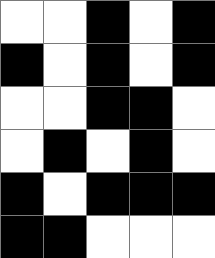[["white", "white", "black", "white", "black"], ["black", "white", "black", "white", "black"], ["white", "white", "black", "black", "white"], ["white", "black", "white", "black", "white"], ["black", "white", "black", "black", "black"], ["black", "black", "white", "white", "white"]]